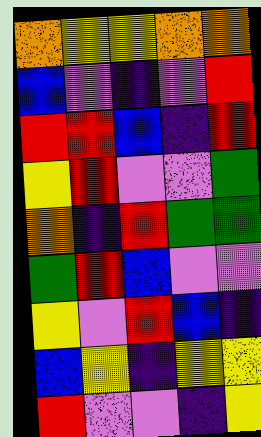[["orange", "yellow", "yellow", "orange", "orange"], ["blue", "violet", "indigo", "violet", "red"], ["red", "red", "blue", "indigo", "red"], ["yellow", "red", "violet", "violet", "green"], ["orange", "indigo", "red", "green", "green"], ["green", "red", "blue", "violet", "violet"], ["yellow", "violet", "red", "blue", "indigo"], ["blue", "yellow", "indigo", "yellow", "yellow"], ["red", "violet", "violet", "indigo", "yellow"]]